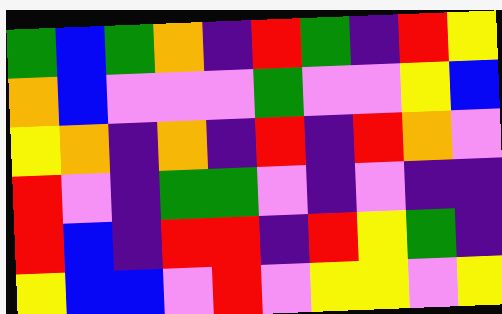[["green", "blue", "green", "orange", "indigo", "red", "green", "indigo", "red", "yellow"], ["orange", "blue", "violet", "violet", "violet", "green", "violet", "violet", "yellow", "blue"], ["yellow", "orange", "indigo", "orange", "indigo", "red", "indigo", "red", "orange", "violet"], ["red", "violet", "indigo", "green", "green", "violet", "indigo", "violet", "indigo", "indigo"], ["red", "blue", "indigo", "red", "red", "indigo", "red", "yellow", "green", "indigo"], ["yellow", "blue", "blue", "violet", "red", "violet", "yellow", "yellow", "violet", "yellow"]]